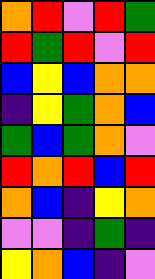[["orange", "red", "violet", "red", "green"], ["red", "green", "red", "violet", "red"], ["blue", "yellow", "blue", "orange", "orange"], ["indigo", "yellow", "green", "orange", "blue"], ["green", "blue", "green", "orange", "violet"], ["red", "orange", "red", "blue", "red"], ["orange", "blue", "indigo", "yellow", "orange"], ["violet", "violet", "indigo", "green", "indigo"], ["yellow", "orange", "blue", "indigo", "violet"]]